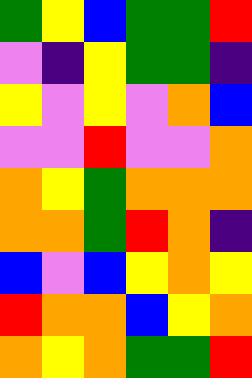[["green", "yellow", "blue", "green", "green", "red"], ["violet", "indigo", "yellow", "green", "green", "indigo"], ["yellow", "violet", "yellow", "violet", "orange", "blue"], ["violet", "violet", "red", "violet", "violet", "orange"], ["orange", "yellow", "green", "orange", "orange", "orange"], ["orange", "orange", "green", "red", "orange", "indigo"], ["blue", "violet", "blue", "yellow", "orange", "yellow"], ["red", "orange", "orange", "blue", "yellow", "orange"], ["orange", "yellow", "orange", "green", "green", "red"]]